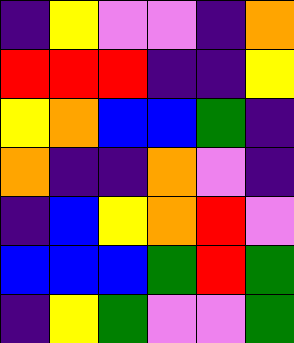[["indigo", "yellow", "violet", "violet", "indigo", "orange"], ["red", "red", "red", "indigo", "indigo", "yellow"], ["yellow", "orange", "blue", "blue", "green", "indigo"], ["orange", "indigo", "indigo", "orange", "violet", "indigo"], ["indigo", "blue", "yellow", "orange", "red", "violet"], ["blue", "blue", "blue", "green", "red", "green"], ["indigo", "yellow", "green", "violet", "violet", "green"]]